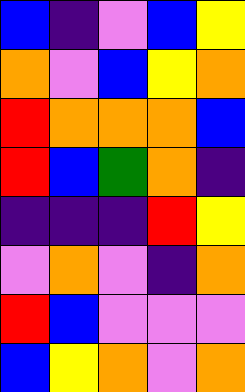[["blue", "indigo", "violet", "blue", "yellow"], ["orange", "violet", "blue", "yellow", "orange"], ["red", "orange", "orange", "orange", "blue"], ["red", "blue", "green", "orange", "indigo"], ["indigo", "indigo", "indigo", "red", "yellow"], ["violet", "orange", "violet", "indigo", "orange"], ["red", "blue", "violet", "violet", "violet"], ["blue", "yellow", "orange", "violet", "orange"]]